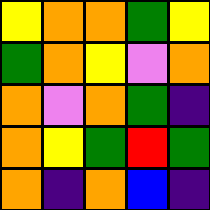[["yellow", "orange", "orange", "green", "yellow"], ["green", "orange", "yellow", "violet", "orange"], ["orange", "violet", "orange", "green", "indigo"], ["orange", "yellow", "green", "red", "green"], ["orange", "indigo", "orange", "blue", "indigo"]]